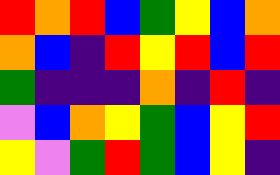[["red", "orange", "red", "blue", "green", "yellow", "blue", "orange"], ["orange", "blue", "indigo", "red", "yellow", "red", "blue", "red"], ["green", "indigo", "indigo", "indigo", "orange", "indigo", "red", "indigo"], ["violet", "blue", "orange", "yellow", "green", "blue", "yellow", "red"], ["yellow", "violet", "green", "red", "green", "blue", "yellow", "indigo"]]